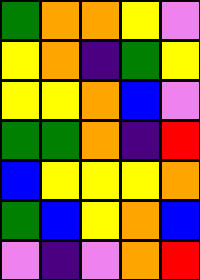[["green", "orange", "orange", "yellow", "violet"], ["yellow", "orange", "indigo", "green", "yellow"], ["yellow", "yellow", "orange", "blue", "violet"], ["green", "green", "orange", "indigo", "red"], ["blue", "yellow", "yellow", "yellow", "orange"], ["green", "blue", "yellow", "orange", "blue"], ["violet", "indigo", "violet", "orange", "red"]]